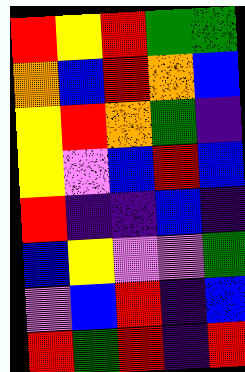[["red", "yellow", "red", "green", "green"], ["orange", "blue", "red", "orange", "blue"], ["yellow", "red", "orange", "green", "indigo"], ["yellow", "violet", "blue", "red", "blue"], ["red", "indigo", "indigo", "blue", "indigo"], ["blue", "yellow", "violet", "violet", "green"], ["violet", "blue", "red", "indigo", "blue"], ["red", "green", "red", "indigo", "red"]]